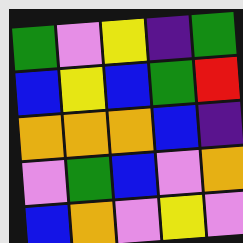[["green", "violet", "yellow", "indigo", "green"], ["blue", "yellow", "blue", "green", "red"], ["orange", "orange", "orange", "blue", "indigo"], ["violet", "green", "blue", "violet", "orange"], ["blue", "orange", "violet", "yellow", "violet"]]